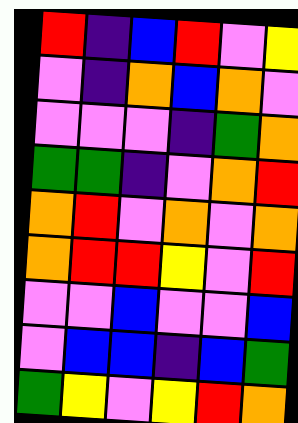[["red", "indigo", "blue", "red", "violet", "yellow"], ["violet", "indigo", "orange", "blue", "orange", "violet"], ["violet", "violet", "violet", "indigo", "green", "orange"], ["green", "green", "indigo", "violet", "orange", "red"], ["orange", "red", "violet", "orange", "violet", "orange"], ["orange", "red", "red", "yellow", "violet", "red"], ["violet", "violet", "blue", "violet", "violet", "blue"], ["violet", "blue", "blue", "indigo", "blue", "green"], ["green", "yellow", "violet", "yellow", "red", "orange"]]